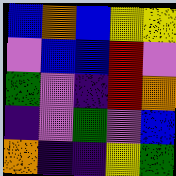[["blue", "orange", "blue", "yellow", "yellow"], ["violet", "blue", "blue", "red", "violet"], ["green", "violet", "indigo", "red", "orange"], ["indigo", "violet", "green", "violet", "blue"], ["orange", "indigo", "indigo", "yellow", "green"]]